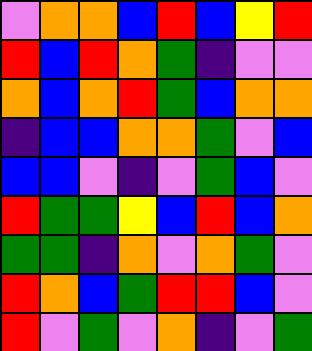[["violet", "orange", "orange", "blue", "red", "blue", "yellow", "red"], ["red", "blue", "red", "orange", "green", "indigo", "violet", "violet"], ["orange", "blue", "orange", "red", "green", "blue", "orange", "orange"], ["indigo", "blue", "blue", "orange", "orange", "green", "violet", "blue"], ["blue", "blue", "violet", "indigo", "violet", "green", "blue", "violet"], ["red", "green", "green", "yellow", "blue", "red", "blue", "orange"], ["green", "green", "indigo", "orange", "violet", "orange", "green", "violet"], ["red", "orange", "blue", "green", "red", "red", "blue", "violet"], ["red", "violet", "green", "violet", "orange", "indigo", "violet", "green"]]